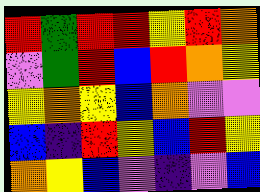[["red", "green", "red", "red", "yellow", "red", "orange"], ["violet", "green", "red", "blue", "red", "orange", "yellow"], ["yellow", "orange", "yellow", "blue", "orange", "violet", "violet"], ["blue", "indigo", "red", "yellow", "blue", "red", "yellow"], ["orange", "yellow", "blue", "violet", "indigo", "violet", "blue"]]